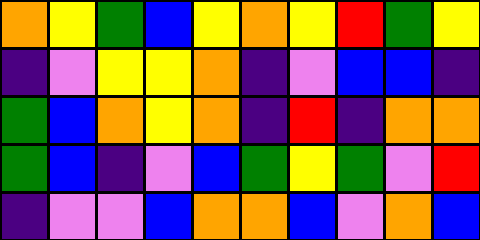[["orange", "yellow", "green", "blue", "yellow", "orange", "yellow", "red", "green", "yellow"], ["indigo", "violet", "yellow", "yellow", "orange", "indigo", "violet", "blue", "blue", "indigo"], ["green", "blue", "orange", "yellow", "orange", "indigo", "red", "indigo", "orange", "orange"], ["green", "blue", "indigo", "violet", "blue", "green", "yellow", "green", "violet", "red"], ["indigo", "violet", "violet", "blue", "orange", "orange", "blue", "violet", "orange", "blue"]]